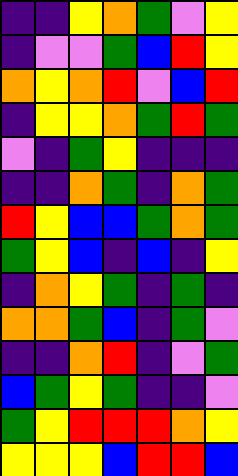[["indigo", "indigo", "yellow", "orange", "green", "violet", "yellow"], ["indigo", "violet", "violet", "green", "blue", "red", "yellow"], ["orange", "yellow", "orange", "red", "violet", "blue", "red"], ["indigo", "yellow", "yellow", "orange", "green", "red", "green"], ["violet", "indigo", "green", "yellow", "indigo", "indigo", "indigo"], ["indigo", "indigo", "orange", "green", "indigo", "orange", "green"], ["red", "yellow", "blue", "blue", "green", "orange", "green"], ["green", "yellow", "blue", "indigo", "blue", "indigo", "yellow"], ["indigo", "orange", "yellow", "green", "indigo", "green", "indigo"], ["orange", "orange", "green", "blue", "indigo", "green", "violet"], ["indigo", "indigo", "orange", "red", "indigo", "violet", "green"], ["blue", "green", "yellow", "green", "indigo", "indigo", "violet"], ["green", "yellow", "red", "red", "red", "orange", "yellow"], ["yellow", "yellow", "yellow", "blue", "red", "red", "blue"]]